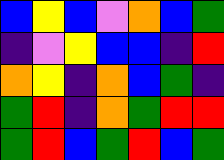[["blue", "yellow", "blue", "violet", "orange", "blue", "green"], ["indigo", "violet", "yellow", "blue", "blue", "indigo", "red"], ["orange", "yellow", "indigo", "orange", "blue", "green", "indigo"], ["green", "red", "indigo", "orange", "green", "red", "red"], ["green", "red", "blue", "green", "red", "blue", "green"]]